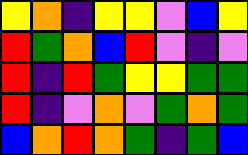[["yellow", "orange", "indigo", "yellow", "yellow", "violet", "blue", "yellow"], ["red", "green", "orange", "blue", "red", "violet", "indigo", "violet"], ["red", "indigo", "red", "green", "yellow", "yellow", "green", "green"], ["red", "indigo", "violet", "orange", "violet", "green", "orange", "green"], ["blue", "orange", "red", "orange", "green", "indigo", "green", "blue"]]